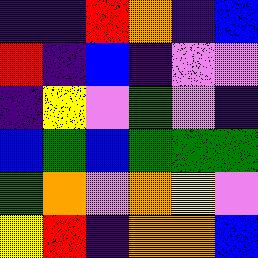[["indigo", "indigo", "red", "orange", "indigo", "blue"], ["red", "indigo", "blue", "indigo", "violet", "violet"], ["indigo", "yellow", "violet", "green", "violet", "indigo"], ["blue", "green", "blue", "green", "green", "green"], ["green", "orange", "violet", "orange", "yellow", "violet"], ["yellow", "red", "indigo", "orange", "orange", "blue"]]